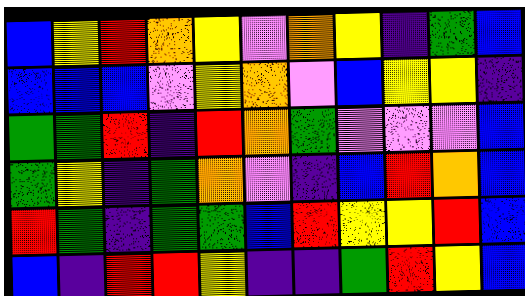[["blue", "yellow", "red", "orange", "yellow", "violet", "orange", "yellow", "indigo", "green", "blue"], ["blue", "blue", "blue", "violet", "yellow", "orange", "violet", "blue", "yellow", "yellow", "indigo"], ["green", "green", "red", "indigo", "red", "orange", "green", "violet", "violet", "violet", "blue"], ["green", "yellow", "indigo", "green", "orange", "violet", "indigo", "blue", "red", "orange", "blue"], ["red", "green", "indigo", "green", "green", "blue", "red", "yellow", "yellow", "red", "blue"], ["blue", "indigo", "red", "red", "yellow", "indigo", "indigo", "green", "red", "yellow", "blue"]]